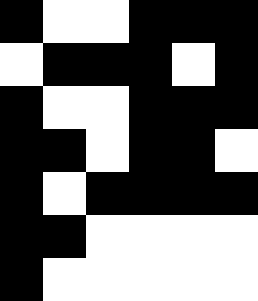[["black", "white", "white", "black", "black", "black"], ["white", "black", "black", "black", "white", "black"], ["black", "white", "white", "black", "black", "black"], ["black", "black", "white", "black", "black", "white"], ["black", "white", "black", "black", "black", "black"], ["black", "black", "white", "white", "white", "white"], ["black", "white", "white", "white", "white", "white"]]